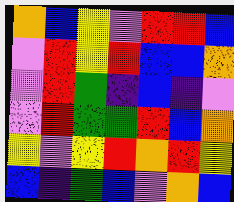[["orange", "blue", "yellow", "violet", "red", "red", "blue"], ["violet", "red", "yellow", "red", "blue", "blue", "orange"], ["violet", "red", "green", "indigo", "blue", "indigo", "violet"], ["violet", "red", "green", "green", "red", "blue", "orange"], ["yellow", "violet", "yellow", "red", "orange", "red", "yellow"], ["blue", "indigo", "green", "blue", "violet", "orange", "blue"]]